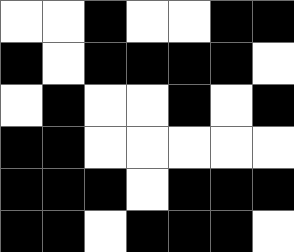[["white", "white", "black", "white", "white", "black", "black"], ["black", "white", "black", "black", "black", "black", "white"], ["white", "black", "white", "white", "black", "white", "black"], ["black", "black", "white", "white", "white", "white", "white"], ["black", "black", "black", "white", "black", "black", "black"], ["black", "black", "white", "black", "black", "black", "white"]]